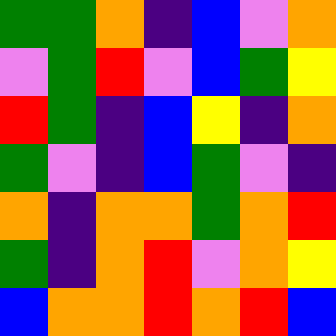[["green", "green", "orange", "indigo", "blue", "violet", "orange"], ["violet", "green", "red", "violet", "blue", "green", "yellow"], ["red", "green", "indigo", "blue", "yellow", "indigo", "orange"], ["green", "violet", "indigo", "blue", "green", "violet", "indigo"], ["orange", "indigo", "orange", "orange", "green", "orange", "red"], ["green", "indigo", "orange", "red", "violet", "orange", "yellow"], ["blue", "orange", "orange", "red", "orange", "red", "blue"]]